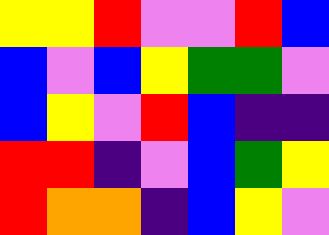[["yellow", "yellow", "red", "violet", "violet", "red", "blue"], ["blue", "violet", "blue", "yellow", "green", "green", "violet"], ["blue", "yellow", "violet", "red", "blue", "indigo", "indigo"], ["red", "red", "indigo", "violet", "blue", "green", "yellow"], ["red", "orange", "orange", "indigo", "blue", "yellow", "violet"]]